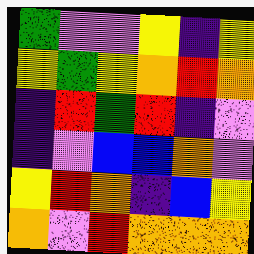[["green", "violet", "violet", "yellow", "indigo", "yellow"], ["yellow", "green", "yellow", "orange", "red", "orange"], ["indigo", "red", "green", "red", "indigo", "violet"], ["indigo", "violet", "blue", "blue", "orange", "violet"], ["yellow", "red", "orange", "indigo", "blue", "yellow"], ["orange", "violet", "red", "orange", "orange", "orange"]]